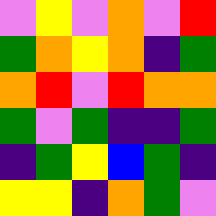[["violet", "yellow", "violet", "orange", "violet", "red"], ["green", "orange", "yellow", "orange", "indigo", "green"], ["orange", "red", "violet", "red", "orange", "orange"], ["green", "violet", "green", "indigo", "indigo", "green"], ["indigo", "green", "yellow", "blue", "green", "indigo"], ["yellow", "yellow", "indigo", "orange", "green", "violet"]]